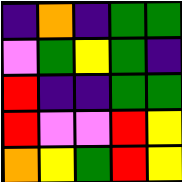[["indigo", "orange", "indigo", "green", "green"], ["violet", "green", "yellow", "green", "indigo"], ["red", "indigo", "indigo", "green", "green"], ["red", "violet", "violet", "red", "yellow"], ["orange", "yellow", "green", "red", "yellow"]]